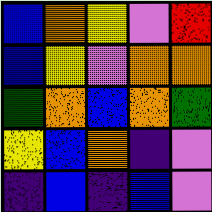[["blue", "orange", "yellow", "violet", "red"], ["blue", "yellow", "violet", "orange", "orange"], ["green", "orange", "blue", "orange", "green"], ["yellow", "blue", "orange", "indigo", "violet"], ["indigo", "blue", "indigo", "blue", "violet"]]